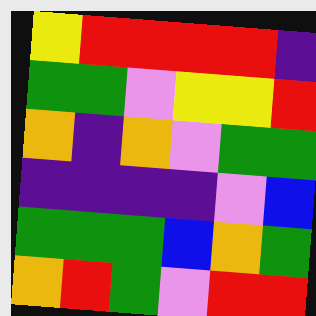[["yellow", "red", "red", "red", "red", "indigo"], ["green", "green", "violet", "yellow", "yellow", "red"], ["orange", "indigo", "orange", "violet", "green", "green"], ["indigo", "indigo", "indigo", "indigo", "violet", "blue"], ["green", "green", "green", "blue", "orange", "green"], ["orange", "red", "green", "violet", "red", "red"]]